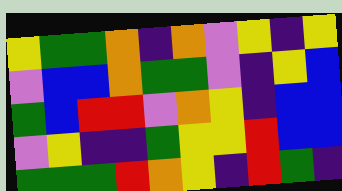[["yellow", "green", "green", "orange", "indigo", "orange", "violet", "yellow", "indigo", "yellow"], ["violet", "blue", "blue", "orange", "green", "green", "violet", "indigo", "yellow", "blue"], ["green", "blue", "red", "red", "violet", "orange", "yellow", "indigo", "blue", "blue"], ["violet", "yellow", "indigo", "indigo", "green", "yellow", "yellow", "red", "blue", "blue"], ["green", "green", "green", "red", "orange", "yellow", "indigo", "red", "green", "indigo"]]